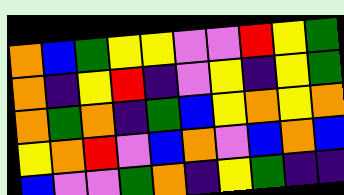[["orange", "blue", "green", "yellow", "yellow", "violet", "violet", "red", "yellow", "green"], ["orange", "indigo", "yellow", "red", "indigo", "violet", "yellow", "indigo", "yellow", "green"], ["orange", "green", "orange", "indigo", "green", "blue", "yellow", "orange", "yellow", "orange"], ["yellow", "orange", "red", "violet", "blue", "orange", "violet", "blue", "orange", "blue"], ["blue", "violet", "violet", "green", "orange", "indigo", "yellow", "green", "indigo", "indigo"]]